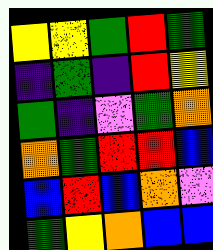[["yellow", "yellow", "green", "red", "green"], ["indigo", "green", "indigo", "red", "yellow"], ["green", "indigo", "violet", "green", "orange"], ["orange", "green", "red", "red", "blue"], ["blue", "red", "blue", "orange", "violet"], ["green", "yellow", "orange", "blue", "blue"]]